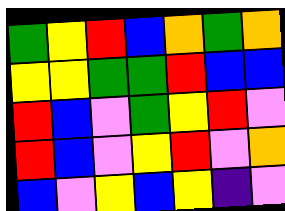[["green", "yellow", "red", "blue", "orange", "green", "orange"], ["yellow", "yellow", "green", "green", "red", "blue", "blue"], ["red", "blue", "violet", "green", "yellow", "red", "violet"], ["red", "blue", "violet", "yellow", "red", "violet", "orange"], ["blue", "violet", "yellow", "blue", "yellow", "indigo", "violet"]]